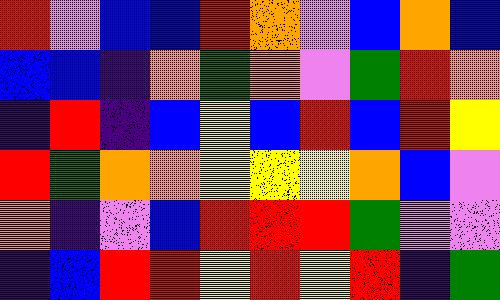[["red", "violet", "blue", "blue", "red", "orange", "violet", "blue", "orange", "blue"], ["blue", "blue", "indigo", "orange", "green", "orange", "violet", "green", "red", "orange"], ["indigo", "red", "indigo", "blue", "yellow", "blue", "red", "blue", "red", "yellow"], ["red", "green", "orange", "orange", "yellow", "yellow", "yellow", "orange", "blue", "violet"], ["orange", "indigo", "violet", "blue", "red", "red", "red", "green", "violet", "violet"], ["indigo", "blue", "red", "red", "yellow", "red", "yellow", "red", "indigo", "green"]]